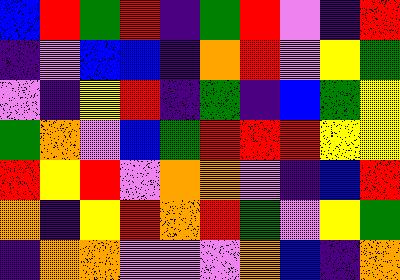[["blue", "red", "green", "red", "indigo", "green", "red", "violet", "indigo", "red"], ["indigo", "violet", "blue", "blue", "indigo", "orange", "red", "violet", "yellow", "green"], ["violet", "indigo", "yellow", "red", "indigo", "green", "indigo", "blue", "green", "yellow"], ["green", "orange", "violet", "blue", "green", "red", "red", "red", "yellow", "yellow"], ["red", "yellow", "red", "violet", "orange", "orange", "violet", "indigo", "blue", "red"], ["orange", "indigo", "yellow", "red", "orange", "red", "green", "violet", "yellow", "green"], ["indigo", "orange", "orange", "violet", "violet", "violet", "orange", "blue", "indigo", "orange"]]